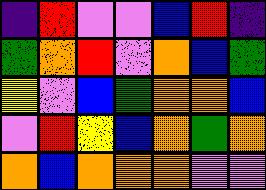[["indigo", "red", "violet", "violet", "blue", "red", "indigo"], ["green", "orange", "red", "violet", "orange", "blue", "green"], ["yellow", "violet", "blue", "green", "orange", "orange", "blue"], ["violet", "red", "yellow", "blue", "orange", "green", "orange"], ["orange", "blue", "orange", "orange", "orange", "violet", "violet"]]